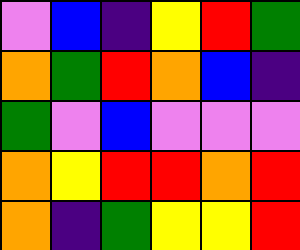[["violet", "blue", "indigo", "yellow", "red", "green"], ["orange", "green", "red", "orange", "blue", "indigo"], ["green", "violet", "blue", "violet", "violet", "violet"], ["orange", "yellow", "red", "red", "orange", "red"], ["orange", "indigo", "green", "yellow", "yellow", "red"]]